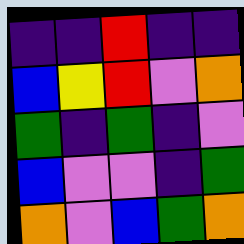[["indigo", "indigo", "red", "indigo", "indigo"], ["blue", "yellow", "red", "violet", "orange"], ["green", "indigo", "green", "indigo", "violet"], ["blue", "violet", "violet", "indigo", "green"], ["orange", "violet", "blue", "green", "orange"]]